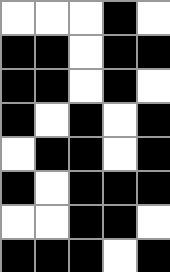[["white", "white", "white", "black", "white"], ["black", "black", "white", "black", "black"], ["black", "black", "white", "black", "white"], ["black", "white", "black", "white", "black"], ["white", "black", "black", "white", "black"], ["black", "white", "black", "black", "black"], ["white", "white", "black", "black", "white"], ["black", "black", "black", "white", "black"]]